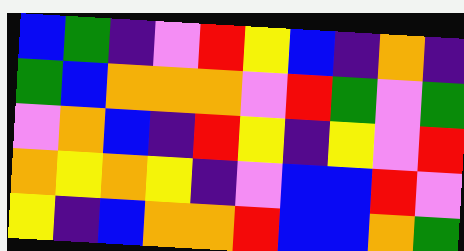[["blue", "green", "indigo", "violet", "red", "yellow", "blue", "indigo", "orange", "indigo"], ["green", "blue", "orange", "orange", "orange", "violet", "red", "green", "violet", "green"], ["violet", "orange", "blue", "indigo", "red", "yellow", "indigo", "yellow", "violet", "red"], ["orange", "yellow", "orange", "yellow", "indigo", "violet", "blue", "blue", "red", "violet"], ["yellow", "indigo", "blue", "orange", "orange", "red", "blue", "blue", "orange", "green"]]